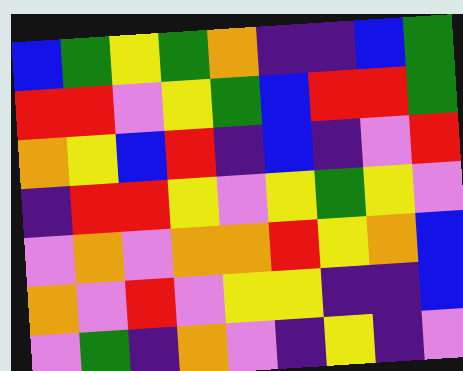[["blue", "green", "yellow", "green", "orange", "indigo", "indigo", "blue", "green"], ["red", "red", "violet", "yellow", "green", "blue", "red", "red", "green"], ["orange", "yellow", "blue", "red", "indigo", "blue", "indigo", "violet", "red"], ["indigo", "red", "red", "yellow", "violet", "yellow", "green", "yellow", "violet"], ["violet", "orange", "violet", "orange", "orange", "red", "yellow", "orange", "blue"], ["orange", "violet", "red", "violet", "yellow", "yellow", "indigo", "indigo", "blue"], ["violet", "green", "indigo", "orange", "violet", "indigo", "yellow", "indigo", "violet"]]